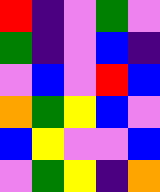[["red", "indigo", "violet", "green", "violet"], ["green", "indigo", "violet", "blue", "indigo"], ["violet", "blue", "violet", "red", "blue"], ["orange", "green", "yellow", "blue", "violet"], ["blue", "yellow", "violet", "violet", "blue"], ["violet", "green", "yellow", "indigo", "orange"]]